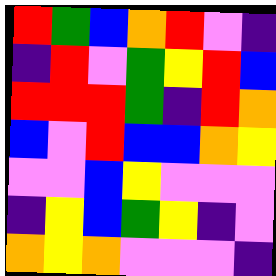[["red", "green", "blue", "orange", "red", "violet", "indigo"], ["indigo", "red", "violet", "green", "yellow", "red", "blue"], ["red", "red", "red", "green", "indigo", "red", "orange"], ["blue", "violet", "red", "blue", "blue", "orange", "yellow"], ["violet", "violet", "blue", "yellow", "violet", "violet", "violet"], ["indigo", "yellow", "blue", "green", "yellow", "indigo", "violet"], ["orange", "yellow", "orange", "violet", "violet", "violet", "indigo"]]